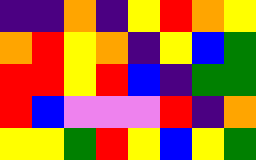[["indigo", "indigo", "orange", "indigo", "yellow", "red", "orange", "yellow"], ["orange", "red", "yellow", "orange", "indigo", "yellow", "blue", "green"], ["red", "red", "yellow", "red", "blue", "indigo", "green", "green"], ["red", "blue", "violet", "violet", "violet", "red", "indigo", "orange"], ["yellow", "yellow", "green", "red", "yellow", "blue", "yellow", "green"]]